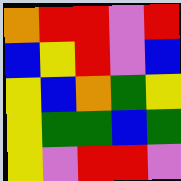[["orange", "red", "red", "violet", "red"], ["blue", "yellow", "red", "violet", "blue"], ["yellow", "blue", "orange", "green", "yellow"], ["yellow", "green", "green", "blue", "green"], ["yellow", "violet", "red", "red", "violet"]]